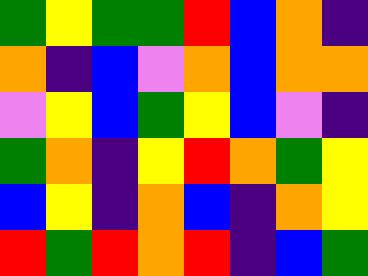[["green", "yellow", "green", "green", "red", "blue", "orange", "indigo"], ["orange", "indigo", "blue", "violet", "orange", "blue", "orange", "orange"], ["violet", "yellow", "blue", "green", "yellow", "blue", "violet", "indigo"], ["green", "orange", "indigo", "yellow", "red", "orange", "green", "yellow"], ["blue", "yellow", "indigo", "orange", "blue", "indigo", "orange", "yellow"], ["red", "green", "red", "orange", "red", "indigo", "blue", "green"]]